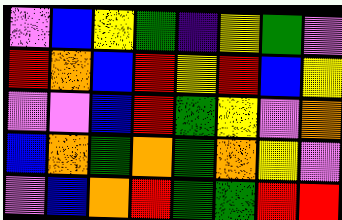[["violet", "blue", "yellow", "green", "indigo", "yellow", "green", "violet"], ["red", "orange", "blue", "red", "yellow", "red", "blue", "yellow"], ["violet", "violet", "blue", "red", "green", "yellow", "violet", "orange"], ["blue", "orange", "green", "orange", "green", "orange", "yellow", "violet"], ["violet", "blue", "orange", "red", "green", "green", "red", "red"]]